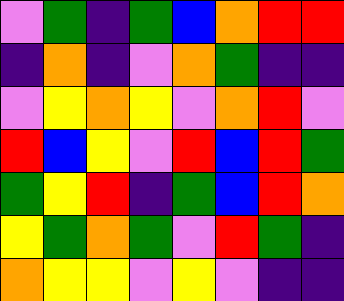[["violet", "green", "indigo", "green", "blue", "orange", "red", "red"], ["indigo", "orange", "indigo", "violet", "orange", "green", "indigo", "indigo"], ["violet", "yellow", "orange", "yellow", "violet", "orange", "red", "violet"], ["red", "blue", "yellow", "violet", "red", "blue", "red", "green"], ["green", "yellow", "red", "indigo", "green", "blue", "red", "orange"], ["yellow", "green", "orange", "green", "violet", "red", "green", "indigo"], ["orange", "yellow", "yellow", "violet", "yellow", "violet", "indigo", "indigo"]]